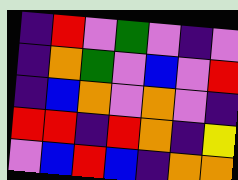[["indigo", "red", "violet", "green", "violet", "indigo", "violet"], ["indigo", "orange", "green", "violet", "blue", "violet", "red"], ["indigo", "blue", "orange", "violet", "orange", "violet", "indigo"], ["red", "red", "indigo", "red", "orange", "indigo", "yellow"], ["violet", "blue", "red", "blue", "indigo", "orange", "orange"]]